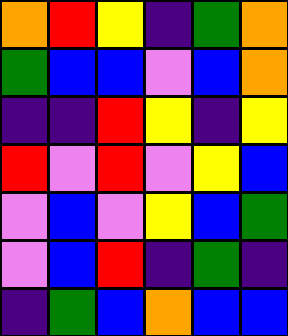[["orange", "red", "yellow", "indigo", "green", "orange"], ["green", "blue", "blue", "violet", "blue", "orange"], ["indigo", "indigo", "red", "yellow", "indigo", "yellow"], ["red", "violet", "red", "violet", "yellow", "blue"], ["violet", "blue", "violet", "yellow", "blue", "green"], ["violet", "blue", "red", "indigo", "green", "indigo"], ["indigo", "green", "blue", "orange", "blue", "blue"]]